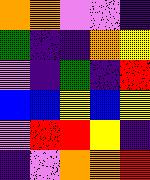[["orange", "orange", "violet", "violet", "indigo"], ["green", "indigo", "indigo", "orange", "yellow"], ["violet", "indigo", "green", "indigo", "red"], ["blue", "blue", "yellow", "blue", "yellow"], ["violet", "red", "red", "yellow", "indigo"], ["indigo", "violet", "orange", "orange", "red"]]